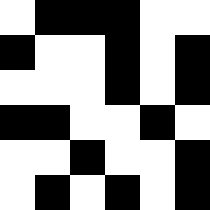[["white", "black", "black", "black", "white", "white"], ["black", "white", "white", "black", "white", "black"], ["white", "white", "white", "black", "white", "black"], ["black", "black", "white", "white", "black", "white"], ["white", "white", "black", "white", "white", "black"], ["white", "black", "white", "black", "white", "black"]]